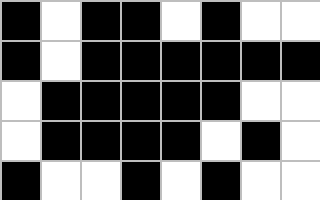[["black", "white", "black", "black", "white", "black", "white", "white"], ["black", "white", "black", "black", "black", "black", "black", "black"], ["white", "black", "black", "black", "black", "black", "white", "white"], ["white", "black", "black", "black", "black", "white", "black", "white"], ["black", "white", "white", "black", "white", "black", "white", "white"]]